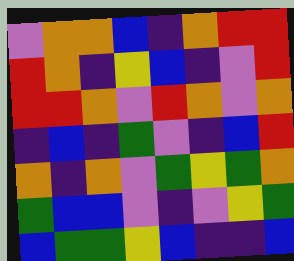[["violet", "orange", "orange", "blue", "indigo", "orange", "red", "red"], ["red", "orange", "indigo", "yellow", "blue", "indigo", "violet", "red"], ["red", "red", "orange", "violet", "red", "orange", "violet", "orange"], ["indigo", "blue", "indigo", "green", "violet", "indigo", "blue", "red"], ["orange", "indigo", "orange", "violet", "green", "yellow", "green", "orange"], ["green", "blue", "blue", "violet", "indigo", "violet", "yellow", "green"], ["blue", "green", "green", "yellow", "blue", "indigo", "indigo", "blue"]]